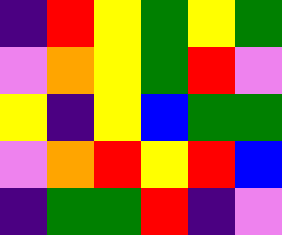[["indigo", "red", "yellow", "green", "yellow", "green"], ["violet", "orange", "yellow", "green", "red", "violet"], ["yellow", "indigo", "yellow", "blue", "green", "green"], ["violet", "orange", "red", "yellow", "red", "blue"], ["indigo", "green", "green", "red", "indigo", "violet"]]